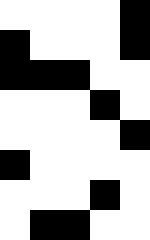[["white", "white", "white", "white", "black"], ["black", "white", "white", "white", "black"], ["black", "black", "black", "white", "white"], ["white", "white", "white", "black", "white"], ["white", "white", "white", "white", "black"], ["black", "white", "white", "white", "white"], ["white", "white", "white", "black", "white"], ["white", "black", "black", "white", "white"]]